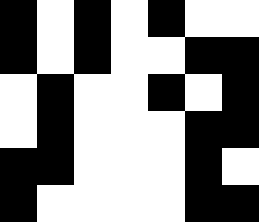[["black", "white", "black", "white", "black", "white", "white"], ["black", "white", "black", "white", "white", "black", "black"], ["white", "black", "white", "white", "black", "white", "black"], ["white", "black", "white", "white", "white", "black", "black"], ["black", "black", "white", "white", "white", "black", "white"], ["black", "white", "white", "white", "white", "black", "black"]]